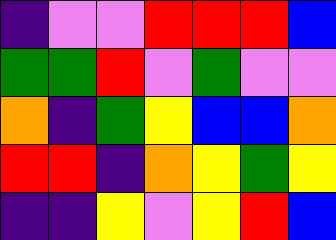[["indigo", "violet", "violet", "red", "red", "red", "blue"], ["green", "green", "red", "violet", "green", "violet", "violet"], ["orange", "indigo", "green", "yellow", "blue", "blue", "orange"], ["red", "red", "indigo", "orange", "yellow", "green", "yellow"], ["indigo", "indigo", "yellow", "violet", "yellow", "red", "blue"]]